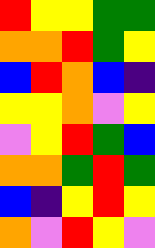[["red", "yellow", "yellow", "green", "green"], ["orange", "orange", "red", "green", "yellow"], ["blue", "red", "orange", "blue", "indigo"], ["yellow", "yellow", "orange", "violet", "yellow"], ["violet", "yellow", "red", "green", "blue"], ["orange", "orange", "green", "red", "green"], ["blue", "indigo", "yellow", "red", "yellow"], ["orange", "violet", "red", "yellow", "violet"]]